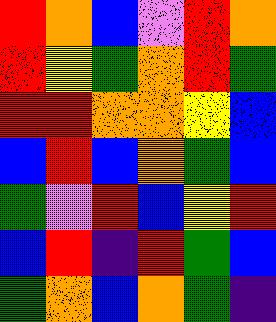[["red", "orange", "blue", "violet", "red", "orange"], ["red", "yellow", "green", "orange", "red", "green"], ["red", "red", "orange", "orange", "yellow", "blue"], ["blue", "red", "blue", "orange", "green", "blue"], ["green", "violet", "red", "blue", "yellow", "red"], ["blue", "red", "indigo", "red", "green", "blue"], ["green", "orange", "blue", "orange", "green", "indigo"]]